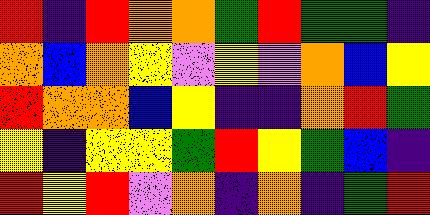[["red", "indigo", "red", "orange", "orange", "green", "red", "green", "green", "indigo"], ["orange", "blue", "orange", "yellow", "violet", "yellow", "violet", "orange", "blue", "yellow"], ["red", "orange", "orange", "blue", "yellow", "indigo", "indigo", "orange", "red", "green"], ["yellow", "indigo", "yellow", "yellow", "green", "red", "yellow", "green", "blue", "indigo"], ["red", "yellow", "red", "violet", "orange", "indigo", "orange", "indigo", "green", "red"]]